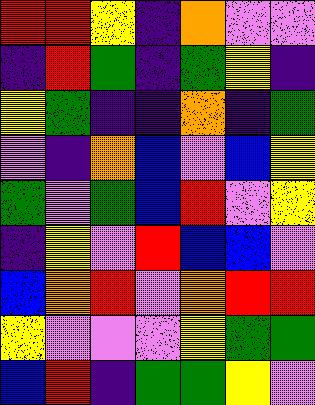[["red", "red", "yellow", "indigo", "orange", "violet", "violet"], ["indigo", "red", "green", "indigo", "green", "yellow", "indigo"], ["yellow", "green", "indigo", "indigo", "orange", "indigo", "green"], ["violet", "indigo", "orange", "blue", "violet", "blue", "yellow"], ["green", "violet", "green", "blue", "red", "violet", "yellow"], ["indigo", "yellow", "violet", "red", "blue", "blue", "violet"], ["blue", "orange", "red", "violet", "orange", "red", "red"], ["yellow", "violet", "violet", "violet", "yellow", "green", "green"], ["blue", "red", "indigo", "green", "green", "yellow", "violet"]]